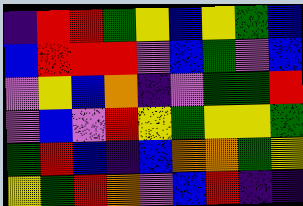[["indigo", "red", "red", "green", "yellow", "blue", "yellow", "green", "blue"], ["blue", "red", "red", "red", "violet", "blue", "green", "violet", "blue"], ["violet", "yellow", "blue", "orange", "indigo", "violet", "green", "green", "red"], ["violet", "blue", "violet", "red", "yellow", "green", "yellow", "yellow", "green"], ["green", "red", "blue", "indigo", "blue", "orange", "orange", "green", "yellow"], ["yellow", "green", "red", "orange", "violet", "blue", "red", "indigo", "indigo"]]